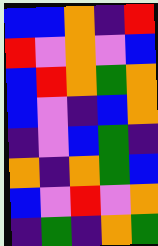[["blue", "blue", "orange", "indigo", "red"], ["red", "violet", "orange", "violet", "blue"], ["blue", "red", "orange", "green", "orange"], ["blue", "violet", "indigo", "blue", "orange"], ["indigo", "violet", "blue", "green", "indigo"], ["orange", "indigo", "orange", "green", "blue"], ["blue", "violet", "red", "violet", "orange"], ["indigo", "green", "indigo", "orange", "green"]]